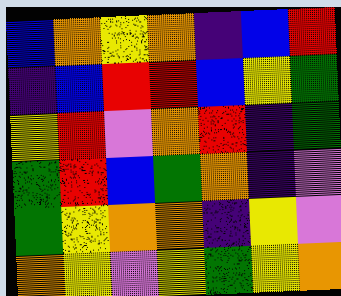[["blue", "orange", "yellow", "orange", "indigo", "blue", "red"], ["indigo", "blue", "red", "red", "blue", "yellow", "green"], ["yellow", "red", "violet", "orange", "red", "indigo", "green"], ["green", "red", "blue", "green", "orange", "indigo", "violet"], ["green", "yellow", "orange", "orange", "indigo", "yellow", "violet"], ["orange", "yellow", "violet", "yellow", "green", "yellow", "orange"]]